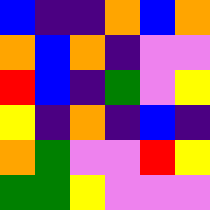[["blue", "indigo", "indigo", "orange", "blue", "orange"], ["orange", "blue", "orange", "indigo", "violet", "violet"], ["red", "blue", "indigo", "green", "violet", "yellow"], ["yellow", "indigo", "orange", "indigo", "blue", "indigo"], ["orange", "green", "violet", "violet", "red", "yellow"], ["green", "green", "yellow", "violet", "violet", "violet"]]